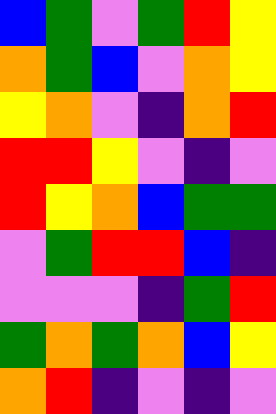[["blue", "green", "violet", "green", "red", "yellow"], ["orange", "green", "blue", "violet", "orange", "yellow"], ["yellow", "orange", "violet", "indigo", "orange", "red"], ["red", "red", "yellow", "violet", "indigo", "violet"], ["red", "yellow", "orange", "blue", "green", "green"], ["violet", "green", "red", "red", "blue", "indigo"], ["violet", "violet", "violet", "indigo", "green", "red"], ["green", "orange", "green", "orange", "blue", "yellow"], ["orange", "red", "indigo", "violet", "indigo", "violet"]]